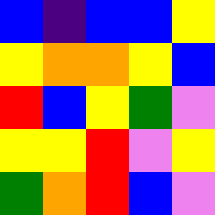[["blue", "indigo", "blue", "blue", "yellow"], ["yellow", "orange", "orange", "yellow", "blue"], ["red", "blue", "yellow", "green", "violet"], ["yellow", "yellow", "red", "violet", "yellow"], ["green", "orange", "red", "blue", "violet"]]